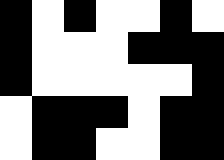[["black", "white", "black", "white", "white", "black", "white"], ["black", "white", "white", "white", "black", "black", "black"], ["black", "white", "white", "white", "white", "white", "black"], ["white", "black", "black", "black", "white", "black", "black"], ["white", "black", "black", "white", "white", "black", "black"]]